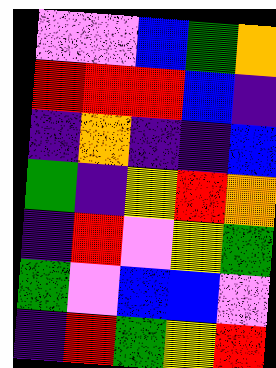[["violet", "violet", "blue", "green", "orange"], ["red", "red", "red", "blue", "indigo"], ["indigo", "orange", "indigo", "indigo", "blue"], ["green", "indigo", "yellow", "red", "orange"], ["indigo", "red", "violet", "yellow", "green"], ["green", "violet", "blue", "blue", "violet"], ["indigo", "red", "green", "yellow", "red"]]